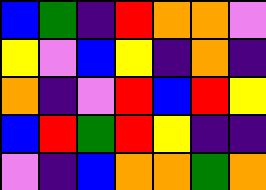[["blue", "green", "indigo", "red", "orange", "orange", "violet"], ["yellow", "violet", "blue", "yellow", "indigo", "orange", "indigo"], ["orange", "indigo", "violet", "red", "blue", "red", "yellow"], ["blue", "red", "green", "red", "yellow", "indigo", "indigo"], ["violet", "indigo", "blue", "orange", "orange", "green", "orange"]]